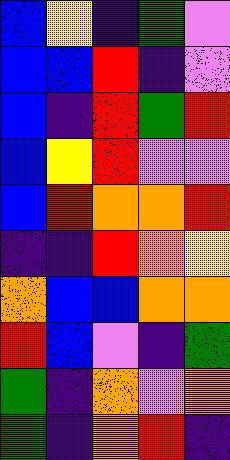[["blue", "yellow", "indigo", "green", "violet"], ["blue", "blue", "red", "indigo", "violet"], ["blue", "indigo", "red", "green", "red"], ["blue", "yellow", "red", "violet", "violet"], ["blue", "red", "orange", "orange", "red"], ["indigo", "indigo", "red", "orange", "yellow"], ["orange", "blue", "blue", "orange", "orange"], ["red", "blue", "violet", "indigo", "green"], ["green", "indigo", "orange", "violet", "orange"], ["green", "indigo", "orange", "red", "indigo"]]